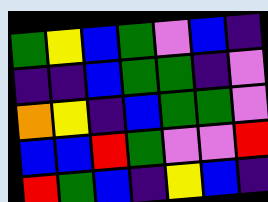[["green", "yellow", "blue", "green", "violet", "blue", "indigo"], ["indigo", "indigo", "blue", "green", "green", "indigo", "violet"], ["orange", "yellow", "indigo", "blue", "green", "green", "violet"], ["blue", "blue", "red", "green", "violet", "violet", "red"], ["red", "green", "blue", "indigo", "yellow", "blue", "indigo"]]